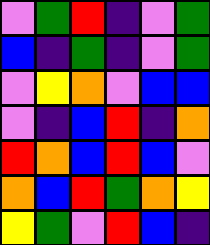[["violet", "green", "red", "indigo", "violet", "green"], ["blue", "indigo", "green", "indigo", "violet", "green"], ["violet", "yellow", "orange", "violet", "blue", "blue"], ["violet", "indigo", "blue", "red", "indigo", "orange"], ["red", "orange", "blue", "red", "blue", "violet"], ["orange", "blue", "red", "green", "orange", "yellow"], ["yellow", "green", "violet", "red", "blue", "indigo"]]